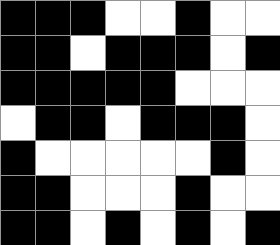[["black", "black", "black", "white", "white", "black", "white", "white"], ["black", "black", "white", "black", "black", "black", "white", "black"], ["black", "black", "black", "black", "black", "white", "white", "white"], ["white", "black", "black", "white", "black", "black", "black", "white"], ["black", "white", "white", "white", "white", "white", "black", "white"], ["black", "black", "white", "white", "white", "black", "white", "white"], ["black", "black", "white", "black", "white", "black", "white", "black"]]